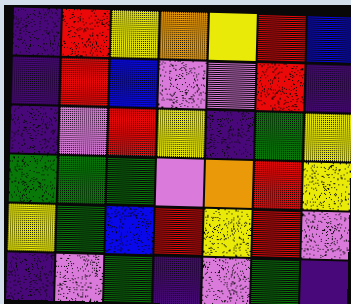[["indigo", "red", "yellow", "orange", "yellow", "red", "blue"], ["indigo", "red", "blue", "violet", "violet", "red", "indigo"], ["indigo", "violet", "red", "yellow", "indigo", "green", "yellow"], ["green", "green", "green", "violet", "orange", "red", "yellow"], ["yellow", "green", "blue", "red", "yellow", "red", "violet"], ["indigo", "violet", "green", "indigo", "violet", "green", "indigo"]]